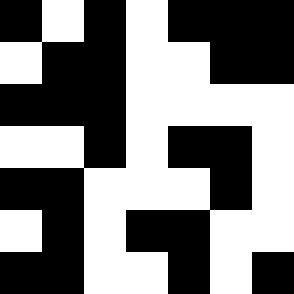[["black", "white", "black", "white", "black", "black", "black"], ["white", "black", "black", "white", "white", "black", "black"], ["black", "black", "black", "white", "white", "white", "white"], ["white", "white", "black", "white", "black", "black", "white"], ["black", "black", "white", "white", "white", "black", "white"], ["white", "black", "white", "black", "black", "white", "white"], ["black", "black", "white", "white", "black", "white", "black"]]